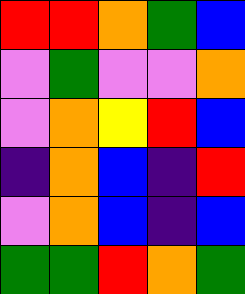[["red", "red", "orange", "green", "blue"], ["violet", "green", "violet", "violet", "orange"], ["violet", "orange", "yellow", "red", "blue"], ["indigo", "orange", "blue", "indigo", "red"], ["violet", "orange", "blue", "indigo", "blue"], ["green", "green", "red", "orange", "green"]]